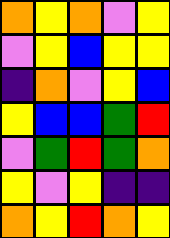[["orange", "yellow", "orange", "violet", "yellow"], ["violet", "yellow", "blue", "yellow", "yellow"], ["indigo", "orange", "violet", "yellow", "blue"], ["yellow", "blue", "blue", "green", "red"], ["violet", "green", "red", "green", "orange"], ["yellow", "violet", "yellow", "indigo", "indigo"], ["orange", "yellow", "red", "orange", "yellow"]]